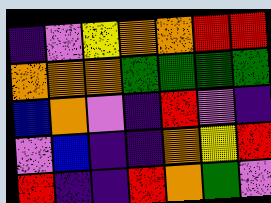[["indigo", "violet", "yellow", "orange", "orange", "red", "red"], ["orange", "orange", "orange", "green", "green", "green", "green"], ["blue", "orange", "violet", "indigo", "red", "violet", "indigo"], ["violet", "blue", "indigo", "indigo", "orange", "yellow", "red"], ["red", "indigo", "indigo", "red", "orange", "green", "violet"]]